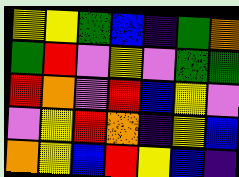[["yellow", "yellow", "green", "blue", "indigo", "green", "orange"], ["green", "red", "violet", "yellow", "violet", "green", "green"], ["red", "orange", "violet", "red", "blue", "yellow", "violet"], ["violet", "yellow", "red", "orange", "indigo", "yellow", "blue"], ["orange", "yellow", "blue", "red", "yellow", "blue", "indigo"]]